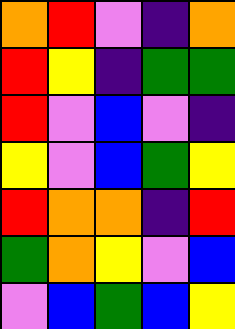[["orange", "red", "violet", "indigo", "orange"], ["red", "yellow", "indigo", "green", "green"], ["red", "violet", "blue", "violet", "indigo"], ["yellow", "violet", "blue", "green", "yellow"], ["red", "orange", "orange", "indigo", "red"], ["green", "orange", "yellow", "violet", "blue"], ["violet", "blue", "green", "blue", "yellow"]]